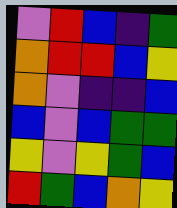[["violet", "red", "blue", "indigo", "green"], ["orange", "red", "red", "blue", "yellow"], ["orange", "violet", "indigo", "indigo", "blue"], ["blue", "violet", "blue", "green", "green"], ["yellow", "violet", "yellow", "green", "blue"], ["red", "green", "blue", "orange", "yellow"]]